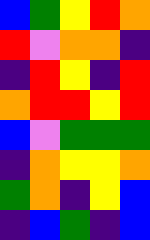[["blue", "green", "yellow", "red", "orange"], ["red", "violet", "orange", "orange", "indigo"], ["indigo", "red", "yellow", "indigo", "red"], ["orange", "red", "red", "yellow", "red"], ["blue", "violet", "green", "green", "green"], ["indigo", "orange", "yellow", "yellow", "orange"], ["green", "orange", "indigo", "yellow", "blue"], ["indigo", "blue", "green", "indigo", "blue"]]